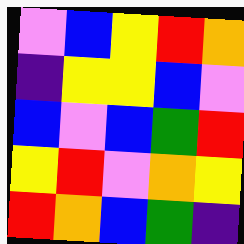[["violet", "blue", "yellow", "red", "orange"], ["indigo", "yellow", "yellow", "blue", "violet"], ["blue", "violet", "blue", "green", "red"], ["yellow", "red", "violet", "orange", "yellow"], ["red", "orange", "blue", "green", "indigo"]]